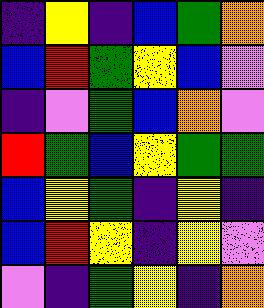[["indigo", "yellow", "indigo", "blue", "green", "orange"], ["blue", "red", "green", "yellow", "blue", "violet"], ["indigo", "violet", "green", "blue", "orange", "violet"], ["red", "green", "blue", "yellow", "green", "green"], ["blue", "yellow", "green", "indigo", "yellow", "indigo"], ["blue", "red", "yellow", "indigo", "yellow", "violet"], ["violet", "indigo", "green", "yellow", "indigo", "orange"]]